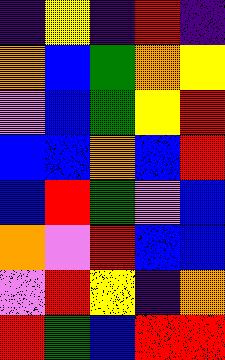[["indigo", "yellow", "indigo", "red", "indigo"], ["orange", "blue", "green", "orange", "yellow"], ["violet", "blue", "green", "yellow", "red"], ["blue", "blue", "orange", "blue", "red"], ["blue", "red", "green", "violet", "blue"], ["orange", "violet", "red", "blue", "blue"], ["violet", "red", "yellow", "indigo", "orange"], ["red", "green", "blue", "red", "red"]]